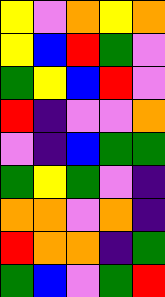[["yellow", "violet", "orange", "yellow", "orange"], ["yellow", "blue", "red", "green", "violet"], ["green", "yellow", "blue", "red", "violet"], ["red", "indigo", "violet", "violet", "orange"], ["violet", "indigo", "blue", "green", "green"], ["green", "yellow", "green", "violet", "indigo"], ["orange", "orange", "violet", "orange", "indigo"], ["red", "orange", "orange", "indigo", "green"], ["green", "blue", "violet", "green", "red"]]